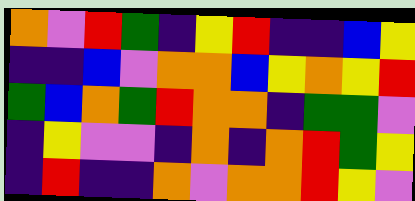[["orange", "violet", "red", "green", "indigo", "yellow", "red", "indigo", "indigo", "blue", "yellow"], ["indigo", "indigo", "blue", "violet", "orange", "orange", "blue", "yellow", "orange", "yellow", "red"], ["green", "blue", "orange", "green", "red", "orange", "orange", "indigo", "green", "green", "violet"], ["indigo", "yellow", "violet", "violet", "indigo", "orange", "indigo", "orange", "red", "green", "yellow"], ["indigo", "red", "indigo", "indigo", "orange", "violet", "orange", "orange", "red", "yellow", "violet"]]